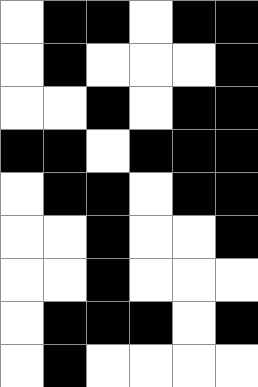[["white", "black", "black", "white", "black", "black"], ["white", "black", "white", "white", "white", "black"], ["white", "white", "black", "white", "black", "black"], ["black", "black", "white", "black", "black", "black"], ["white", "black", "black", "white", "black", "black"], ["white", "white", "black", "white", "white", "black"], ["white", "white", "black", "white", "white", "white"], ["white", "black", "black", "black", "white", "black"], ["white", "black", "white", "white", "white", "white"]]